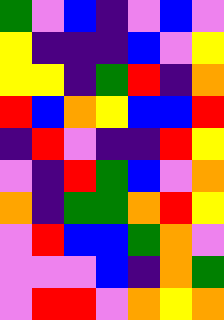[["green", "violet", "blue", "indigo", "violet", "blue", "violet"], ["yellow", "indigo", "indigo", "indigo", "blue", "violet", "yellow"], ["yellow", "yellow", "indigo", "green", "red", "indigo", "orange"], ["red", "blue", "orange", "yellow", "blue", "blue", "red"], ["indigo", "red", "violet", "indigo", "indigo", "red", "yellow"], ["violet", "indigo", "red", "green", "blue", "violet", "orange"], ["orange", "indigo", "green", "green", "orange", "red", "yellow"], ["violet", "red", "blue", "blue", "green", "orange", "violet"], ["violet", "violet", "violet", "blue", "indigo", "orange", "green"], ["violet", "red", "red", "violet", "orange", "yellow", "orange"]]